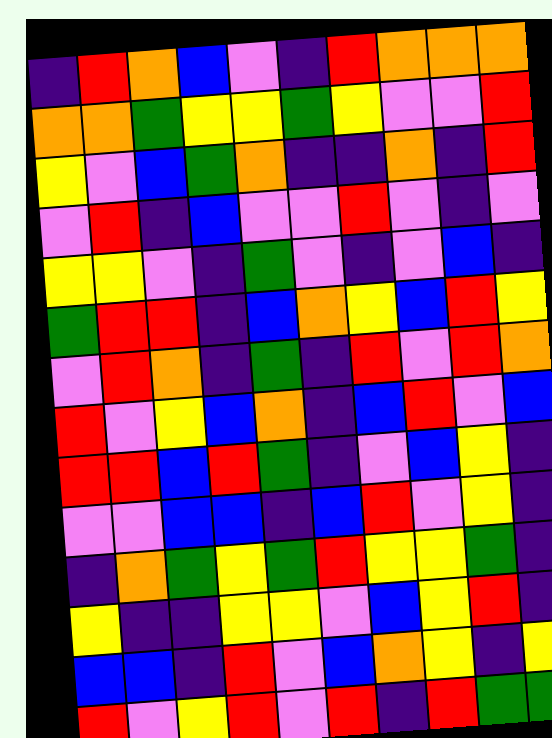[["indigo", "red", "orange", "blue", "violet", "indigo", "red", "orange", "orange", "orange"], ["orange", "orange", "green", "yellow", "yellow", "green", "yellow", "violet", "violet", "red"], ["yellow", "violet", "blue", "green", "orange", "indigo", "indigo", "orange", "indigo", "red"], ["violet", "red", "indigo", "blue", "violet", "violet", "red", "violet", "indigo", "violet"], ["yellow", "yellow", "violet", "indigo", "green", "violet", "indigo", "violet", "blue", "indigo"], ["green", "red", "red", "indigo", "blue", "orange", "yellow", "blue", "red", "yellow"], ["violet", "red", "orange", "indigo", "green", "indigo", "red", "violet", "red", "orange"], ["red", "violet", "yellow", "blue", "orange", "indigo", "blue", "red", "violet", "blue"], ["red", "red", "blue", "red", "green", "indigo", "violet", "blue", "yellow", "indigo"], ["violet", "violet", "blue", "blue", "indigo", "blue", "red", "violet", "yellow", "indigo"], ["indigo", "orange", "green", "yellow", "green", "red", "yellow", "yellow", "green", "indigo"], ["yellow", "indigo", "indigo", "yellow", "yellow", "violet", "blue", "yellow", "red", "indigo"], ["blue", "blue", "indigo", "red", "violet", "blue", "orange", "yellow", "indigo", "yellow"], ["red", "violet", "yellow", "red", "violet", "red", "indigo", "red", "green", "green"]]